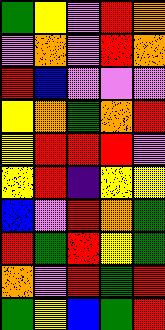[["green", "yellow", "violet", "red", "orange"], ["violet", "orange", "violet", "red", "orange"], ["red", "blue", "violet", "violet", "violet"], ["yellow", "orange", "green", "orange", "red"], ["yellow", "red", "red", "red", "violet"], ["yellow", "red", "indigo", "yellow", "yellow"], ["blue", "violet", "red", "orange", "green"], ["red", "green", "red", "yellow", "green"], ["orange", "violet", "red", "green", "red"], ["green", "yellow", "blue", "green", "red"]]